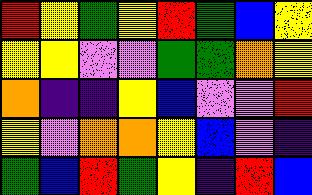[["red", "yellow", "green", "yellow", "red", "green", "blue", "yellow"], ["yellow", "yellow", "violet", "violet", "green", "green", "orange", "yellow"], ["orange", "indigo", "indigo", "yellow", "blue", "violet", "violet", "red"], ["yellow", "violet", "orange", "orange", "yellow", "blue", "violet", "indigo"], ["green", "blue", "red", "green", "yellow", "indigo", "red", "blue"]]